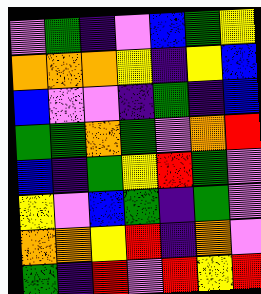[["violet", "green", "indigo", "violet", "blue", "green", "yellow"], ["orange", "orange", "orange", "yellow", "indigo", "yellow", "blue"], ["blue", "violet", "violet", "indigo", "green", "indigo", "blue"], ["green", "green", "orange", "green", "violet", "orange", "red"], ["blue", "indigo", "green", "yellow", "red", "green", "violet"], ["yellow", "violet", "blue", "green", "indigo", "green", "violet"], ["orange", "orange", "yellow", "red", "indigo", "orange", "violet"], ["green", "indigo", "red", "violet", "red", "yellow", "red"]]